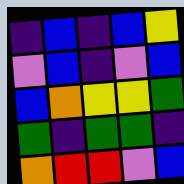[["indigo", "blue", "indigo", "blue", "yellow"], ["violet", "blue", "indigo", "violet", "blue"], ["blue", "orange", "yellow", "yellow", "green"], ["green", "indigo", "green", "green", "indigo"], ["orange", "red", "red", "violet", "blue"]]